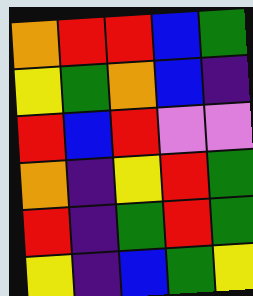[["orange", "red", "red", "blue", "green"], ["yellow", "green", "orange", "blue", "indigo"], ["red", "blue", "red", "violet", "violet"], ["orange", "indigo", "yellow", "red", "green"], ["red", "indigo", "green", "red", "green"], ["yellow", "indigo", "blue", "green", "yellow"]]